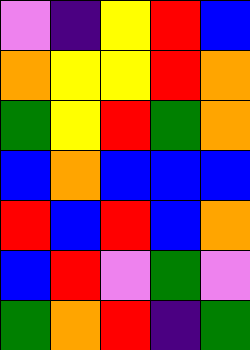[["violet", "indigo", "yellow", "red", "blue"], ["orange", "yellow", "yellow", "red", "orange"], ["green", "yellow", "red", "green", "orange"], ["blue", "orange", "blue", "blue", "blue"], ["red", "blue", "red", "blue", "orange"], ["blue", "red", "violet", "green", "violet"], ["green", "orange", "red", "indigo", "green"]]